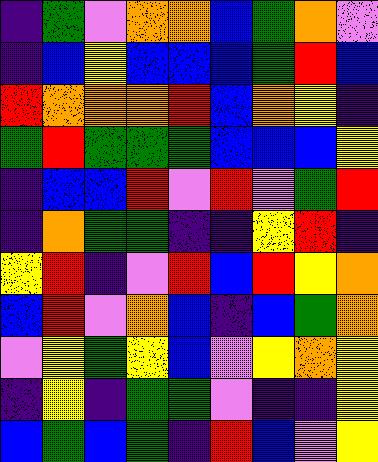[["indigo", "green", "violet", "orange", "orange", "blue", "green", "orange", "violet"], ["indigo", "blue", "yellow", "blue", "blue", "blue", "green", "red", "blue"], ["red", "orange", "orange", "orange", "red", "blue", "orange", "yellow", "indigo"], ["green", "red", "green", "green", "green", "blue", "blue", "blue", "yellow"], ["indigo", "blue", "blue", "red", "violet", "red", "violet", "green", "red"], ["indigo", "orange", "green", "green", "indigo", "indigo", "yellow", "red", "indigo"], ["yellow", "red", "indigo", "violet", "red", "blue", "red", "yellow", "orange"], ["blue", "red", "violet", "orange", "blue", "indigo", "blue", "green", "orange"], ["violet", "yellow", "green", "yellow", "blue", "violet", "yellow", "orange", "yellow"], ["indigo", "yellow", "indigo", "green", "green", "violet", "indigo", "indigo", "yellow"], ["blue", "green", "blue", "green", "indigo", "red", "blue", "violet", "yellow"]]